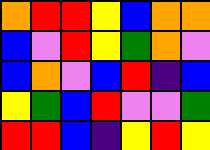[["orange", "red", "red", "yellow", "blue", "orange", "orange"], ["blue", "violet", "red", "yellow", "green", "orange", "violet"], ["blue", "orange", "violet", "blue", "red", "indigo", "blue"], ["yellow", "green", "blue", "red", "violet", "violet", "green"], ["red", "red", "blue", "indigo", "yellow", "red", "yellow"]]